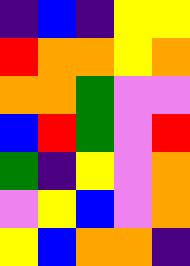[["indigo", "blue", "indigo", "yellow", "yellow"], ["red", "orange", "orange", "yellow", "orange"], ["orange", "orange", "green", "violet", "violet"], ["blue", "red", "green", "violet", "red"], ["green", "indigo", "yellow", "violet", "orange"], ["violet", "yellow", "blue", "violet", "orange"], ["yellow", "blue", "orange", "orange", "indigo"]]